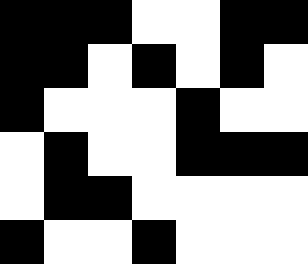[["black", "black", "black", "white", "white", "black", "black"], ["black", "black", "white", "black", "white", "black", "white"], ["black", "white", "white", "white", "black", "white", "white"], ["white", "black", "white", "white", "black", "black", "black"], ["white", "black", "black", "white", "white", "white", "white"], ["black", "white", "white", "black", "white", "white", "white"]]